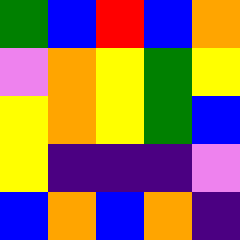[["green", "blue", "red", "blue", "orange"], ["violet", "orange", "yellow", "green", "yellow"], ["yellow", "orange", "yellow", "green", "blue"], ["yellow", "indigo", "indigo", "indigo", "violet"], ["blue", "orange", "blue", "orange", "indigo"]]